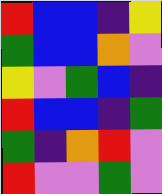[["red", "blue", "blue", "indigo", "yellow"], ["green", "blue", "blue", "orange", "violet"], ["yellow", "violet", "green", "blue", "indigo"], ["red", "blue", "blue", "indigo", "green"], ["green", "indigo", "orange", "red", "violet"], ["red", "violet", "violet", "green", "violet"]]